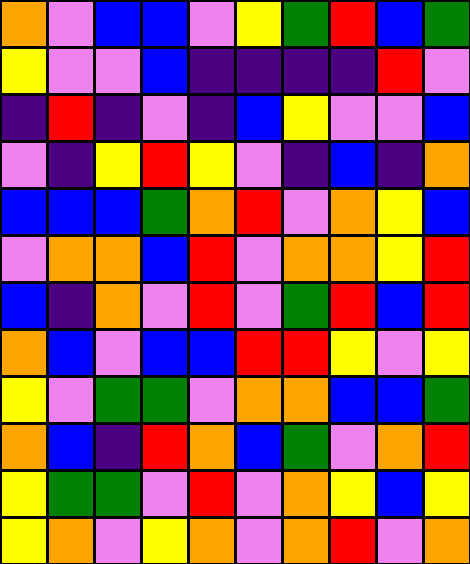[["orange", "violet", "blue", "blue", "violet", "yellow", "green", "red", "blue", "green"], ["yellow", "violet", "violet", "blue", "indigo", "indigo", "indigo", "indigo", "red", "violet"], ["indigo", "red", "indigo", "violet", "indigo", "blue", "yellow", "violet", "violet", "blue"], ["violet", "indigo", "yellow", "red", "yellow", "violet", "indigo", "blue", "indigo", "orange"], ["blue", "blue", "blue", "green", "orange", "red", "violet", "orange", "yellow", "blue"], ["violet", "orange", "orange", "blue", "red", "violet", "orange", "orange", "yellow", "red"], ["blue", "indigo", "orange", "violet", "red", "violet", "green", "red", "blue", "red"], ["orange", "blue", "violet", "blue", "blue", "red", "red", "yellow", "violet", "yellow"], ["yellow", "violet", "green", "green", "violet", "orange", "orange", "blue", "blue", "green"], ["orange", "blue", "indigo", "red", "orange", "blue", "green", "violet", "orange", "red"], ["yellow", "green", "green", "violet", "red", "violet", "orange", "yellow", "blue", "yellow"], ["yellow", "orange", "violet", "yellow", "orange", "violet", "orange", "red", "violet", "orange"]]